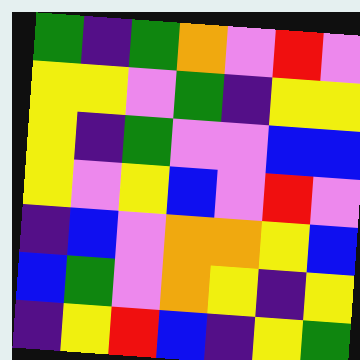[["green", "indigo", "green", "orange", "violet", "red", "violet"], ["yellow", "yellow", "violet", "green", "indigo", "yellow", "yellow"], ["yellow", "indigo", "green", "violet", "violet", "blue", "blue"], ["yellow", "violet", "yellow", "blue", "violet", "red", "violet"], ["indigo", "blue", "violet", "orange", "orange", "yellow", "blue"], ["blue", "green", "violet", "orange", "yellow", "indigo", "yellow"], ["indigo", "yellow", "red", "blue", "indigo", "yellow", "green"]]